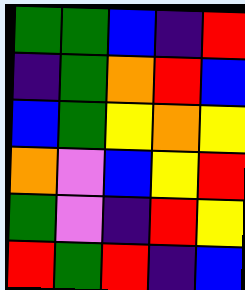[["green", "green", "blue", "indigo", "red"], ["indigo", "green", "orange", "red", "blue"], ["blue", "green", "yellow", "orange", "yellow"], ["orange", "violet", "blue", "yellow", "red"], ["green", "violet", "indigo", "red", "yellow"], ["red", "green", "red", "indigo", "blue"]]